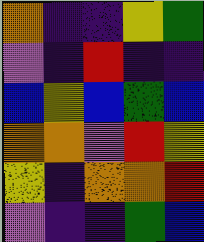[["orange", "indigo", "indigo", "yellow", "green"], ["violet", "indigo", "red", "indigo", "indigo"], ["blue", "yellow", "blue", "green", "blue"], ["orange", "orange", "violet", "red", "yellow"], ["yellow", "indigo", "orange", "orange", "red"], ["violet", "indigo", "indigo", "green", "blue"]]